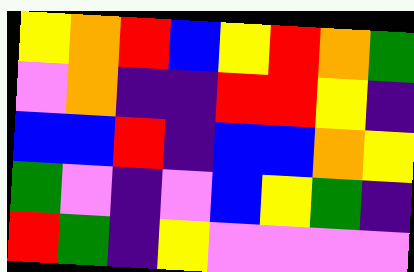[["yellow", "orange", "red", "blue", "yellow", "red", "orange", "green"], ["violet", "orange", "indigo", "indigo", "red", "red", "yellow", "indigo"], ["blue", "blue", "red", "indigo", "blue", "blue", "orange", "yellow"], ["green", "violet", "indigo", "violet", "blue", "yellow", "green", "indigo"], ["red", "green", "indigo", "yellow", "violet", "violet", "violet", "violet"]]